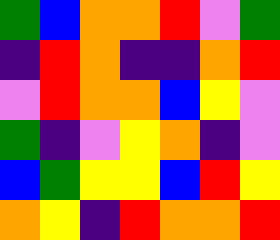[["green", "blue", "orange", "orange", "red", "violet", "green"], ["indigo", "red", "orange", "indigo", "indigo", "orange", "red"], ["violet", "red", "orange", "orange", "blue", "yellow", "violet"], ["green", "indigo", "violet", "yellow", "orange", "indigo", "violet"], ["blue", "green", "yellow", "yellow", "blue", "red", "yellow"], ["orange", "yellow", "indigo", "red", "orange", "orange", "red"]]